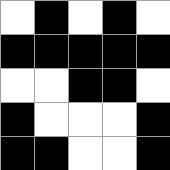[["white", "black", "white", "black", "white"], ["black", "black", "black", "black", "black"], ["white", "white", "black", "black", "white"], ["black", "white", "white", "white", "black"], ["black", "black", "white", "white", "black"]]